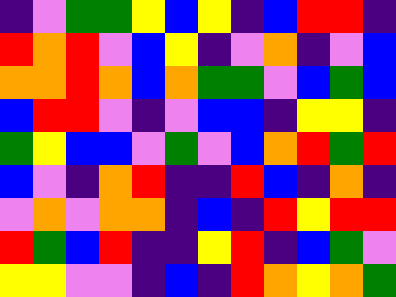[["indigo", "violet", "green", "green", "yellow", "blue", "yellow", "indigo", "blue", "red", "red", "indigo"], ["red", "orange", "red", "violet", "blue", "yellow", "indigo", "violet", "orange", "indigo", "violet", "blue"], ["orange", "orange", "red", "orange", "blue", "orange", "green", "green", "violet", "blue", "green", "blue"], ["blue", "red", "red", "violet", "indigo", "violet", "blue", "blue", "indigo", "yellow", "yellow", "indigo"], ["green", "yellow", "blue", "blue", "violet", "green", "violet", "blue", "orange", "red", "green", "red"], ["blue", "violet", "indigo", "orange", "red", "indigo", "indigo", "red", "blue", "indigo", "orange", "indigo"], ["violet", "orange", "violet", "orange", "orange", "indigo", "blue", "indigo", "red", "yellow", "red", "red"], ["red", "green", "blue", "red", "indigo", "indigo", "yellow", "red", "indigo", "blue", "green", "violet"], ["yellow", "yellow", "violet", "violet", "indigo", "blue", "indigo", "red", "orange", "yellow", "orange", "green"]]